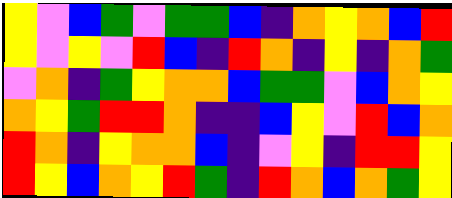[["yellow", "violet", "blue", "green", "violet", "green", "green", "blue", "indigo", "orange", "yellow", "orange", "blue", "red"], ["yellow", "violet", "yellow", "violet", "red", "blue", "indigo", "red", "orange", "indigo", "yellow", "indigo", "orange", "green"], ["violet", "orange", "indigo", "green", "yellow", "orange", "orange", "blue", "green", "green", "violet", "blue", "orange", "yellow"], ["orange", "yellow", "green", "red", "red", "orange", "indigo", "indigo", "blue", "yellow", "violet", "red", "blue", "orange"], ["red", "orange", "indigo", "yellow", "orange", "orange", "blue", "indigo", "violet", "yellow", "indigo", "red", "red", "yellow"], ["red", "yellow", "blue", "orange", "yellow", "red", "green", "indigo", "red", "orange", "blue", "orange", "green", "yellow"]]